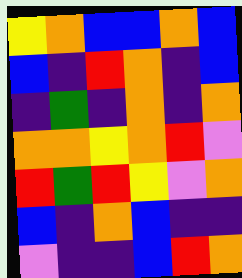[["yellow", "orange", "blue", "blue", "orange", "blue"], ["blue", "indigo", "red", "orange", "indigo", "blue"], ["indigo", "green", "indigo", "orange", "indigo", "orange"], ["orange", "orange", "yellow", "orange", "red", "violet"], ["red", "green", "red", "yellow", "violet", "orange"], ["blue", "indigo", "orange", "blue", "indigo", "indigo"], ["violet", "indigo", "indigo", "blue", "red", "orange"]]